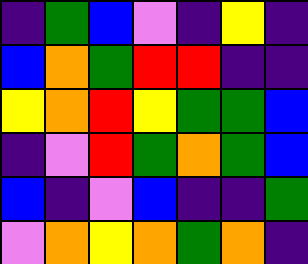[["indigo", "green", "blue", "violet", "indigo", "yellow", "indigo"], ["blue", "orange", "green", "red", "red", "indigo", "indigo"], ["yellow", "orange", "red", "yellow", "green", "green", "blue"], ["indigo", "violet", "red", "green", "orange", "green", "blue"], ["blue", "indigo", "violet", "blue", "indigo", "indigo", "green"], ["violet", "orange", "yellow", "orange", "green", "orange", "indigo"]]